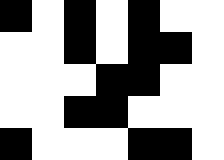[["black", "white", "black", "white", "black", "white", "white"], ["white", "white", "black", "white", "black", "black", "white"], ["white", "white", "white", "black", "black", "white", "white"], ["white", "white", "black", "black", "white", "white", "white"], ["black", "white", "white", "white", "black", "black", "white"]]